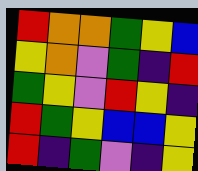[["red", "orange", "orange", "green", "yellow", "blue"], ["yellow", "orange", "violet", "green", "indigo", "red"], ["green", "yellow", "violet", "red", "yellow", "indigo"], ["red", "green", "yellow", "blue", "blue", "yellow"], ["red", "indigo", "green", "violet", "indigo", "yellow"]]